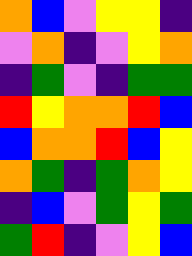[["orange", "blue", "violet", "yellow", "yellow", "indigo"], ["violet", "orange", "indigo", "violet", "yellow", "orange"], ["indigo", "green", "violet", "indigo", "green", "green"], ["red", "yellow", "orange", "orange", "red", "blue"], ["blue", "orange", "orange", "red", "blue", "yellow"], ["orange", "green", "indigo", "green", "orange", "yellow"], ["indigo", "blue", "violet", "green", "yellow", "green"], ["green", "red", "indigo", "violet", "yellow", "blue"]]